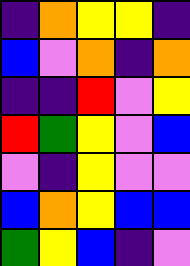[["indigo", "orange", "yellow", "yellow", "indigo"], ["blue", "violet", "orange", "indigo", "orange"], ["indigo", "indigo", "red", "violet", "yellow"], ["red", "green", "yellow", "violet", "blue"], ["violet", "indigo", "yellow", "violet", "violet"], ["blue", "orange", "yellow", "blue", "blue"], ["green", "yellow", "blue", "indigo", "violet"]]